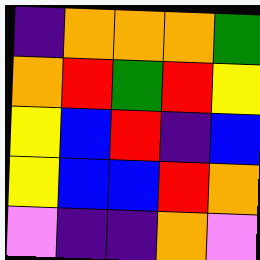[["indigo", "orange", "orange", "orange", "green"], ["orange", "red", "green", "red", "yellow"], ["yellow", "blue", "red", "indigo", "blue"], ["yellow", "blue", "blue", "red", "orange"], ["violet", "indigo", "indigo", "orange", "violet"]]